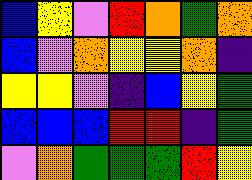[["blue", "yellow", "violet", "red", "orange", "green", "orange"], ["blue", "violet", "orange", "yellow", "yellow", "orange", "indigo"], ["yellow", "yellow", "violet", "indigo", "blue", "yellow", "green"], ["blue", "blue", "blue", "red", "red", "indigo", "green"], ["violet", "orange", "green", "green", "green", "red", "yellow"]]